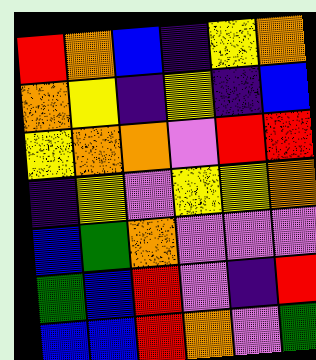[["red", "orange", "blue", "indigo", "yellow", "orange"], ["orange", "yellow", "indigo", "yellow", "indigo", "blue"], ["yellow", "orange", "orange", "violet", "red", "red"], ["indigo", "yellow", "violet", "yellow", "yellow", "orange"], ["blue", "green", "orange", "violet", "violet", "violet"], ["green", "blue", "red", "violet", "indigo", "red"], ["blue", "blue", "red", "orange", "violet", "green"]]